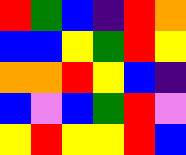[["red", "green", "blue", "indigo", "red", "orange"], ["blue", "blue", "yellow", "green", "red", "yellow"], ["orange", "orange", "red", "yellow", "blue", "indigo"], ["blue", "violet", "blue", "green", "red", "violet"], ["yellow", "red", "yellow", "yellow", "red", "blue"]]